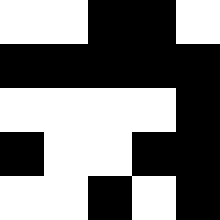[["white", "white", "black", "black", "white"], ["black", "black", "black", "black", "black"], ["white", "white", "white", "white", "black"], ["black", "white", "white", "black", "black"], ["white", "white", "black", "white", "black"]]